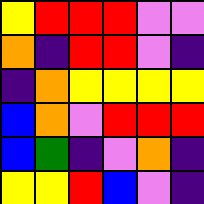[["yellow", "red", "red", "red", "violet", "violet"], ["orange", "indigo", "red", "red", "violet", "indigo"], ["indigo", "orange", "yellow", "yellow", "yellow", "yellow"], ["blue", "orange", "violet", "red", "red", "red"], ["blue", "green", "indigo", "violet", "orange", "indigo"], ["yellow", "yellow", "red", "blue", "violet", "indigo"]]